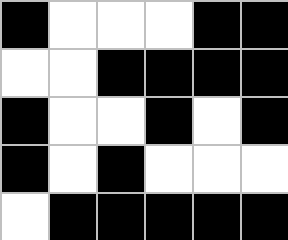[["black", "white", "white", "white", "black", "black"], ["white", "white", "black", "black", "black", "black"], ["black", "white", "white", "black", "white", "black"], ["black", "white", "black", "white", "white", "white"], ["white", "black", "black", "black", "black", "black"]]